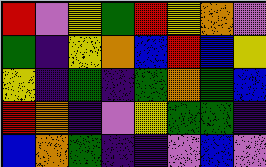[["red", "violet", "yellow", "green", "red", "yellow", "orange", "violet"], ["green", "indigo", "yellow", "orange", "blue", "red", "blue", "yellow"], ["yellow", "indigo", "green", "indigo", "green", "orange", "green", "blue"], ["red", "orange", "indigo", "violet", "yellow", "green", "green", "indigo"], ["blue", "orange", "green", "indigo", "indigo", "violet", "blue", "violet"]]